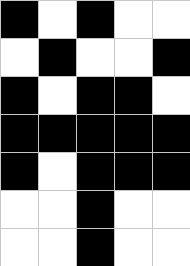[["black", "white", "black", "white", "white"], ["white", "black", "white", "white", "black"], ["black", "white", "black", "black", "white"], ["black", "black", "black", "black", "black"], ["black", "white", "black", "black", "black"], ["white", "white", "black", "white", "white"], ["white", "white", "black", "white", "white"]]